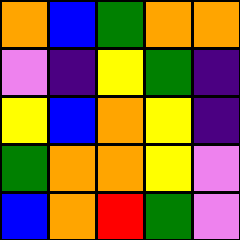[["orange", "blue", "green", "orange", "orange"], ["violet", "indigo", "yellow", "green", "indigo"], ["yellow", "blue", "orange", "yellow", "indigo"], ["green", "orange", "orange", "yellow", "violet"], ["blue", "orange", "red", "green", "violet"]]